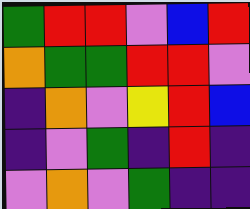[["green", "red", "red", "violet", "blue", "red"], ["orange", "green", "green", "red", "red", "violet"], ["indigo", "orange", "violet", "yellow", "red", "blue"], ["indigo", "violet", "green", "indigo", "red", "indigo"], ["violet", "orange", "violet", "green", "indigo", "indigo"]]